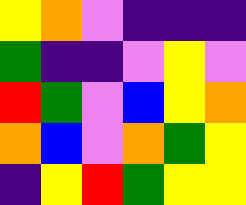[["yellow", "orange", "violet", "indigo", "indigo", "indigo"], ["green", "indigo", "indigo", "violet", "yellow", "violet"], ["red", "green", "violet", "blue", "yellow", "orange"], ["orange", "blue", "violet", "orange", "green", "yellow"], ["indigo", "yellow", "red", "green", "yellow", "yellow"]]